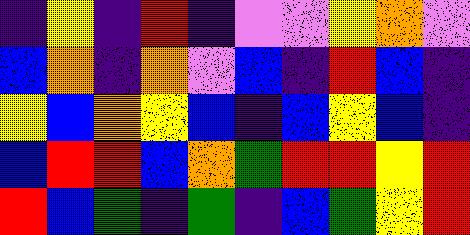[["indigo", "yellow", "indigo", "red", "indigo", "violet", "violet", "yellow", "orange", "violet"], ["blue", "orange", "indigo", "orange", "violet", "blue", "indigo", "red", "blue", "indigo"], ["yellow", "blue", "orange", "yellow", "blue", "indigo", "blue", "yellow", "blue", "indigo"], ["blue", "red", "red", "blue", "orange", "green", "red", "red", "yellow", "red"], ["red", "blue", "green", "indigo", "green", "indigo", "blue", "green", "yellow", "red"]]